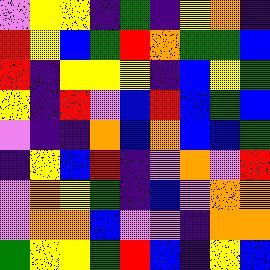[["violet", "yellow", "yellow", "indigo", "green", "indigo", "yellow", "orange", "indigo"], ["red", "yellow", "blue", "green", "red", "orange", "green", "green", "blue"], ["red", "indigo", "yellow", "yellow", "yellow", "indigo", "blue", "yellow", "green"], ["yellow", "indigo", "red", "violet", "blue", "red", "blue", "green", "blue"], ["violet", "indigo", "indigo", "orange", "blue", "orange", "blue", "blue", "green"], ["indigo", "yellow", "blue", "red", "indigo", "violet", "orange", "violet", "red"], ["violet", "orange", "yellow", "green", "indigo", "blue", "violet", "orange", "orange"], ["violet", "orange", "orange", "blue", "violet", "violet", "indigo", "orange", "orange"], ["green", "yellow", "yellow", "green", "red", "blue", "indigo", "yellow", "blue"]]